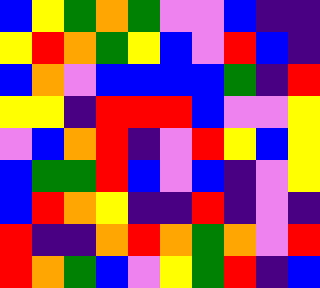[["blue", "yellow", "green", "orange", "green", "violet", "violet", "blue", "indigo", "indigo"], ["yellow", "red", "orange", "green", "yellow", "blue", "violet", "red", "blue", "indigo"], ["blue", "orange", "violet", "blue", "blue", "blue", "blue", "green", "indigo", "red"], ["yellow", "yellow", "indigo", "red", "red", "red", "blue", "violet", "violet", "yellow"], ["violet", "blue", "orange", "red", "indigo", "violet", "red", "yellow", "blue", "yellow"], ["blue", "green", "green", "red", "blue", "violet", "blue", "indigo", "violet", "yellow"], ["blue", "red", "orange", "yellow", "indigo", "indigo", "red", "indigo", "violet", "indigo"], ["red", "indigo", "indigo", "orange", "red", "orange", "green", "orange", "violet", "red"], ["red", "orange", "green", "blue", "violet", "yellow", "green", "red", "indigo", "blue"]]